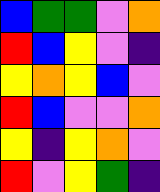[["blue", "green", "green", "violet", "orange"], ["red", "blue", "yellow", "violet", "indigo"], ["yellow", "orange", "yellow", "blue", "violet"], ["red", "blue", "violet", "violet", "orange"], ["yellow", "indigo", "yellow", "orange", "violet"], ["red", "violet", "yellow", "green", "indigo"]]